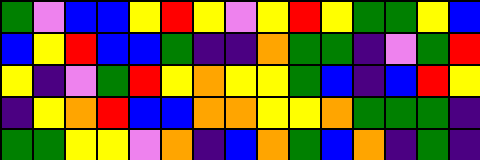[["green", "violet", "blue", "blue", "yellow", "red", "yellow", "violet", "yellow", "red", "yellow", "green", "green", "yellow", "blue"], ["blue", "yellow", "red", "blue", "blue", "green", "indigo", "indigo", "orange", "green", "green", "indigo", "violet", "green", "red"], ["yellow", "indigo", "violet", "green", "red", "yellow", "orange", "yellow", "yellow", "green", "blue", "indigo", "blue", "red", "yellow"], ["indigo", "yellow", "orange", "red", "blue", "blue", "orange", "orange", "yellow", "yellow", "orange", "green", "green", "green", "indigo"], ["green", "green", "yellow", "yellow", "violet", "orange", "indigo", "blue", "orange", "green", "blue", "orange", "indigo", "green", "indigo"]]